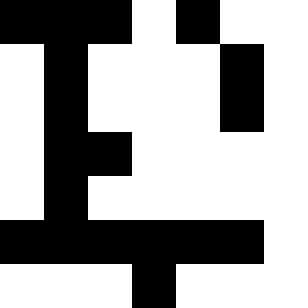[["black", "black", "black", "white", "black", "white", "white"], ["white", "black", "white", "white", "white", "black", "white"], ["white", "black", "white", "white", "white", "black", "white"], ["white", "black", "black", "white", "white", "white", "white"], ["white", "black", "white", "white", "white", "white", "white"], ["black", "black", "black", "black", "black", "black", "white"], ["white", "white", "white", "black", "white", "white", "white"]]